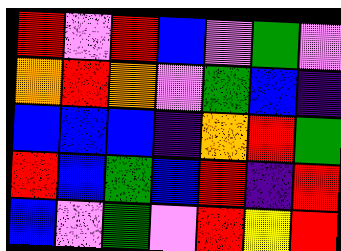[["red", "violet", "red", "blue", "violet", "green", "violet"], ["orange", "red", "orange", "violet", "green", "blue", "indigo"], ["blue", "blue", "blue", "indigo", "orange", "red", "green"], ["red", "blue", "green", "blue", "red", "indigo", "red"], ["blue", "violet", "green", "violet", "red", "yellow", "red"]]